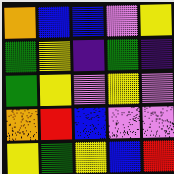[["orange", "blue", "blue", "violet", "yellow"], ["green", "yellow", "indigo", "green", "indigo"], ["green", "yellow", "violet", "yellow", "violet"], ["orange", "red", "blue", "violet", "violet"], ["yellow", "green", "yellow", "blue", "red"]]